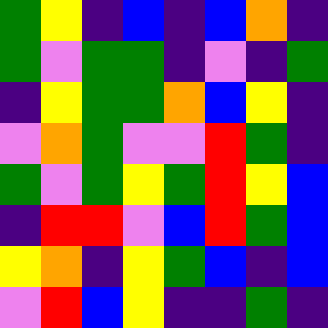[["green", "yellow", "indigo", "blue", "indigo", "blue", "orange", "indigo"], ["green", "violet", "green", "green", "indigo", "violet", "indigo", "green"], ["indigo", "yellow", "green", "green", "orange", "blue", "yellow", "indigo"], ["violet", "orange", "green", "violet", "violet", "red", "green", "indigo"], ["green", "violet", "green", "yellow", "green", "red", "yellow", "blue"], ["indigo", "red", "red", "violet", "blue", "red", "green", "blue"], ["yellow", "orange", "indigo", "yellow", "green", "blue", "indigo", "blue"], ["violet", "red", "blue", "yellow", "indigo", "indigo", "green", "indigo"]]